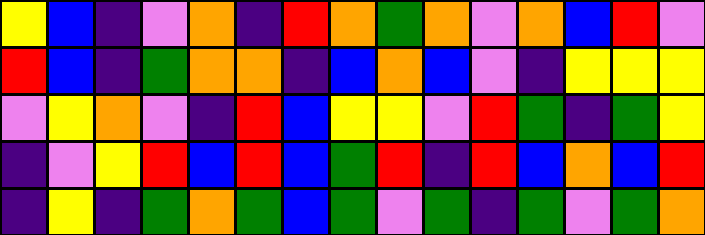[["yellow", "blue", "indigo", "violet", "orange", "indigo", "red", "orange", "green", "orange", "violet", "orange", "blue", "red", "violet"], ["red", "blue", "indigo", "green", "orange", "orange", "indigo", "blue", "orange", "blue", "violet", "indigo", "yellow", "yellow", "yellow"], ["violet", "yellow", "orange", "violet", "indigo", "red", "blue", "yellow", "yellow", "violet", "red", "green", "indigo", "green", "yellow"], ["indigo", "violet", "yellow", "red", "blue", "red", "blue", "green", "red", "indigo", "red", "blue", "orange", "blue", "red"], ["indigo", "yellow", "indigo", "green", "orange", "green", "blue", "green", "violet", "green", "indigo", "green", "violet", "green", "orange"]]